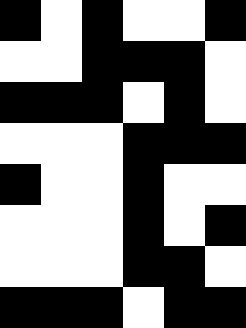[["black", "white", "black", "white", "white", "black"], ["white", "white", "black", "black", "black", "white"], ["black", "black", "black", "white", "black", "white"], ["white", "white", "white", "black", "black", "black"], ["black", "white", "white", "black", "white", "white"], ["white", "white", "white", "black", "white", "black"], ["white", "white", "white", "black", "black", "white"], ["black", "black", "black", "white", "black", "black"]]